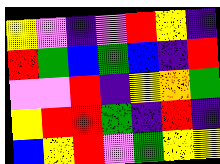[["yellow", "violet", "indigo", "violet", "red", "yellow", "indigo"], ["red", "green", "blue", "green", "blue", "indigo", "red"], ["violet", "violet", "red", "indigo", "yellow", "orange", "green"], ["yellow", "red", "red", "green", "indigo", "red", "indigo"], ["blue", "yellow", "red", "violet", "green", "yellow", "yellow"]]